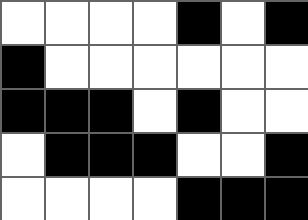[["white", "white", "white", "white", "black", "white", "black"], ["black", "white", "white", "white", "white", "white", "white"], ["black", "black", "black", "white", "black", "white", "white"], ["white", "black", "black", "black", "white", "white", "black"], ["white", "white", "white", "white", "black", "black", "black"]]